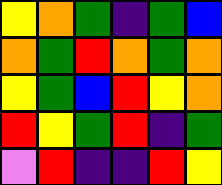[["yellow", "orange", "green", "indigo", "green", "blue"], ["orange", "green", "red", "orange", "green", "orange"], ["yellow", "green", "blue", "red", "yellow", "orange"], ["red", "yellow", "green", "red", "indigo", "green"], ["violet", "red", "indigo", "indigo", "red", "yellow"]]